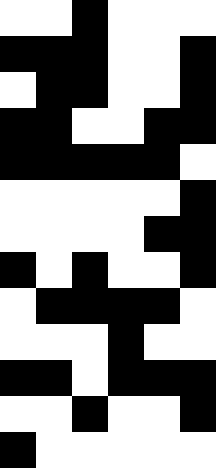[["white", "white", "black", "white", "white", "white"], ["black", "black", "black", "white", "white", "black"], ["white", "black", "black", "white", "white", "black"], ["black", "black", "white", "white", "black", "black"], ["black", "black", "black", "black", "black", "white"], ["white", "white", "white", "white", "white", "black"], ["white", "white", "white", "white", "black", "black"], ["black", "white", "black", "white", "white", "black"], ["white", "black", "black", "black", "black", "white"], ["white", "white", "white", "black", "white", "white"], ["black", "black", "white", "black", "black", "black"], ["white", "white", "black", "white", "white", "black"], ["black", "white", "white", "white", "white", "white"]]